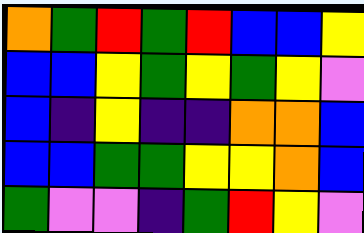[["orange", "green", "red", "green", "red", "blue", "blue", "yellow"], ["blue", "blue", "yellow", "green", "yellow", "green", "yellow", "violet"], ["blue", "indigo", "yellow", "indigo", "indigo", "orange", "orange", "blue"], ["blue", "blue", "green", "green", "yellow", "yellow", "orange", "blue"], ["green", "violet", "violet", "indigo", "green", "red", "yellow", "violet"]]